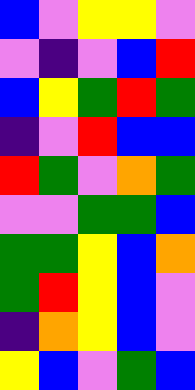[["blue", "violet", "yellow", "yellow", "violet"], ["violet", "indigo", "violet", "blue", "red"], ["blue", "yellow", "green", "red", "green"], ["indigo", "violet", "red", "blue", "blue"], ["red", "green", "violet", "orange", "green"], ["violet", "violet", "green", "green", "blue"], ["green", "green", "yellow", "blue", "orange"], ["green", "red", "yellow", "blue", "violet"], ["indigo", "orange", "yellow", "blue", "violet"], ["yellow", "blue", "violet", "green", "blue"]]